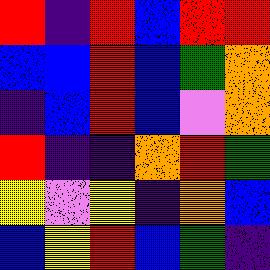[["red", "indigo", "red", "blue", "red", "red"], ["blue", "blue", "red", "blue", "green", "orange"], ["indigo", "blue", "red", "blue", "violet", "orange"], ["red", "indigo", "indigo", "orange", "red", "green"], ["yellow", "violet", "yellow", "indigo", "orange", "blue"], ["blue", "yellow", "red", "blue", "green", "indigo"]]